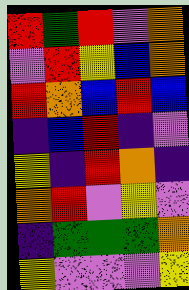[["red", "green", "red", "violet", "orange"], ["violet", "red", "yellow", "blue", "orange"], ["red", "orange", "blue", "red", "blue"], ["indigo", "blue", "red", "indigo", "violet"], ["yellow", "indigo", "red", "orange", "indigo"], ["orange", "red", "violet", "yellow", "violet"], ["indigo", "green", "green", "green", "orange"], ["yellow", "violet", "violet", "violet", "yellow"]]